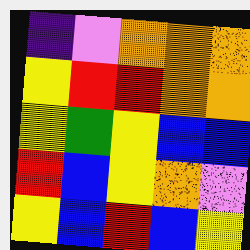[["indigo", "violet", "orange", "orange", "orange"], ["yellow", "red", "red", "orange", "orange"], ["yellow", "green", "yellow", "blue", "blue"], ["red", "blue", "yellow", "orange", "violet"], ["yellow", "blue", "red", "blue", "yellow"]]